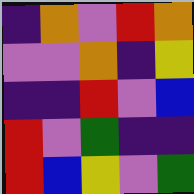[["indigo", "orange", "violet", "red", "orange"], ["violet", "violet", "orange", "indigo", "yellow"], ["indigo", "indigo", "red", "violet", "blue"], ["red", "violet", "green", "indigo", "indigo"], ["red", "blue", "yellow", "violet", "green"]]